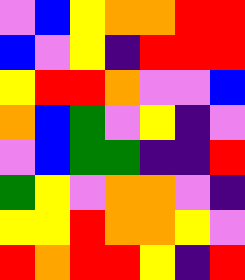[["violet", "blue", "yellow", "orange", "orange", "red", "red"], ["blue", "violet", "yellow", "indigo", "red", "red", "red"], ["yellow", "red", "red", "orange", "violet", "violet", "blue"], ["orange", "blue", "green", "violet", "yellow", "indigo", "violet"], ["violet", "blue", "green", "green", "indigo", "indigo", "red"], ["green", "yellow", "violet", "orange", "orange", "violet", "indigo"], ["yellow", "yellow", "red", "orange", "orange", "yellow", "violet"], ["red", "orange", "red", "red", "yellow", "indigo", "red"]]